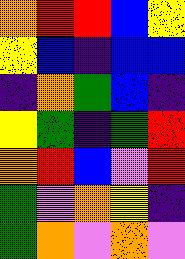[["orange", "red", "red", "blue", "yellow"], ["yellow", "blue", "indigo", "blue", "blue"], ["indigo", "orange", "green", "blue", "indigo"], ["yellow", "green", "indigo", "green", "red"], ["orange", "red", "blue", "violet", "red"], ["green", "violet", "orange", "yellow", "indigo"], ["green", "orange", "violet", "orange", "violet"]]